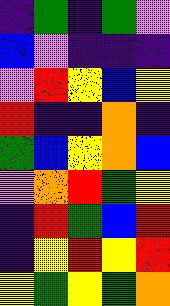[["indigo", "green", "indigo", "green", "violet"], ["blue", "violet", "indigo", "indigo", "indigo"], ["violet", "red", "yellow", "blue", "yellow"], ["red", "indigo", "indigo", "orange", "indigo"], ["green", "blue", "yellow", "orange", "blue"], ["violet", "orange", "red", "green", "yellow"], ["indigo", "red", "green", "blue", "red"], ["indigo", "yellow", "red", "yellow", "red"], ["yellow", "green", "yellow", "green", "orange"]]